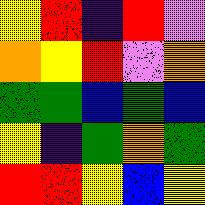[["yellow", "red", "indigo", "red", "violet"], ["orange", "yellow", "red", "violet", "orange"], ["green", "green", "blue", "green", "blue"], ["yellow", "indigo", "green", "orange", "green"], ["red", "red", "yellow", "blue", "yellow"]]